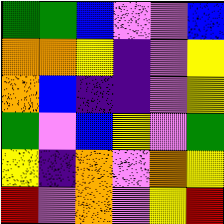[["green", "green", "blue", "violet", "violet", "blue"], ["orange", "orange", "yellow", "indigo", "violet", "yellow"], ["orange", "blue", "indigo", "indigo", "violet", "yellow"], ["green", "violet", "blue", "yellow", "violet", "green"], ["yellow", "indigo", "orange", "violet", "orange", "yellow"], ["red", "violet", "orange", "violet", "yellow", "red"]]